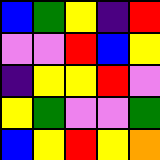[["blue", "green", "yellow", "indigo", "red"], ["violet", "violet", "red", "blue", "yellow"], ["indigo", "yellow", "yellow", "red", "violet"], ["yellow", "green", "violet", "violet", "green"], ["blue", "yellow", "red", "yellow", "orange"]]